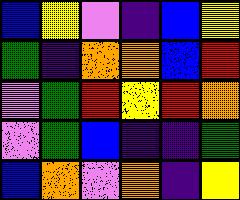[["blue", "yellow", "violet", "indigo", "blue", "yellow"], ["green", "indigo", "orange", "orange", "blue", "red"], ["violet", "green", "red", "yellow", "red", "orange"], ["violet", "green", "blue", "indigo", "indigo", "green"], ["blue", "orange", "violet", "orange", "indigo", "yellow"]]